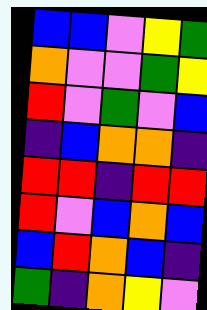[["blue", "blue", "violet", "yellow", "green"], ["orange", "violet", "violet", "green", "yellow"], ["red", "violet", "green", "violet", "blue"], ["indigo", "blue", "orange", "orange", "indigo"], ["red", "red", "indigo", "red", "red"], ["red", "violet", "blue", "orange", "blue"], ["blue", "red", "orange", "blue", "indigo"], ["green", "indigo", "orange", "yellow", "violet"]]